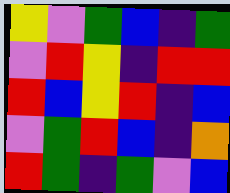[["yellow", "violet", "green", "blue", "indigo", "green"], ["violet", "red", "yellow", "indigo", "red", "red"], ["red", "blue", "yellow", "red", "indigo", "blue"], ["violet", "green", "red", "blue", "indigo", "orange"], ["red", "green", "indigo", "green", "violet", "blue"]]